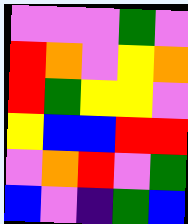[["violet", "violet", "violet", "green", "violet"], ["red", "orange", "violet", "yellow", "orange"], ["red", "green", "yellow", "yellow", "violet"], ["yellow", "blue", "blue", "red", "red"], ["violet", "orange", "red", "violet", "green"], ["blue", "violet", "indigo", "green", "blue"]]